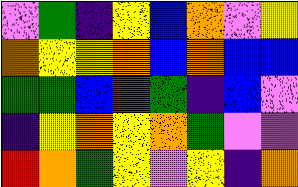[["violet", "green", "indigo", "yellow", "blue", "orange", "violet", "yellow"], ["orange", "yellow", "yellow", "orange", "blue", "orange", "blue", "blue"], ["green", "green", "blue", "red", "green", "indigo", "blue", "violet"], ["indigo", "yellow", "orange", "yellow", "orange", "green", "violet", "violet"], ["red", "orange", "green", "yellow", "violet", "yellow", "indigo", "orange"]]